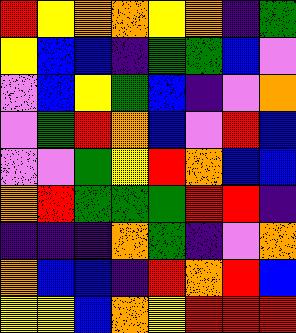[["red", "yellow", "orange", "orange", "yellow", "orange", "indigo", "green"], ["yellow", "blue", "blue", "indigo", "green", "green", "blue", "violet"], ["violet", "blue", "yellow", "green", "blue", "indigo", "violet", "orange"], ["violet", "green", "red", "orange", "blue", "violet", "red", "blue"], ["violet", "violet", "green", "yellow", "red", "orange", "blue", "blue"], ["orange", "red", "green", "green", "green", "red", "red", "indigo"], ["indigo", "indigo", "indigo", "orange", "green", "indigo", "violet", "orange"], ["orange", "blue", "blue", "indigo", "red", "orange", "red", "blue"], ["yellow", "yellow", "blue", "orange", "yellow", "red", "red", "red"]]